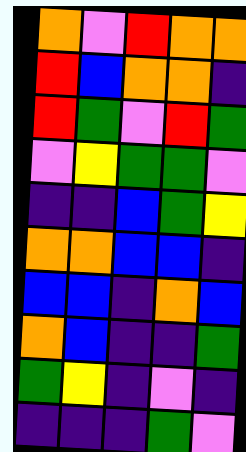[["orange", "violet", "red", "orange", "orange"], ["red", "blue", "orange", "orange", "indigo"], ["red", "green", "violet", "red", "green"], ["violet", "yellow", "green", "green", "violet"], ["indigo", "indigo", "blue", "green", "yellow"], ["orange", "orange", "blue", "blue", "indigo"], ["blue", "blue", "indigo", "orange", "blue"], ["orange", "blue", "indigo", "indigo", "green"], ["green", "yellow", "indigo", "violet", "indigo"], ["indigo", "indigo", "indigo", "green", "violet"]]